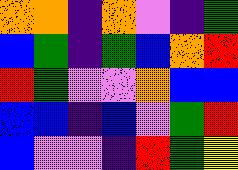[["orange", "orange", "indigo", "orange", "violet", "indigo", "green"], ["blue", "green", "indigo", "green", "blue", "orange", "red"], ["red", "green", "violet", "violet", "orange", "blue", "blue"], ["blue", "blue", "indigo", "blue", "violet", "green", "red"], ["blue", "violet", "violet", "indigo", "red", "green", "yellow"]]